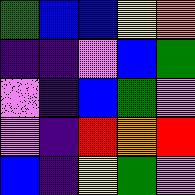[["green", "blue", "blue", "yellow", "orange"], ["indigo", "indigo", "violet", "blue", "green"], ["violet", "indigo", "blue", "green", "violet"], ["violet", "indigo", "red", "orange", "red"], ["blue", "indigo", "yellow", "green", "violet"]]